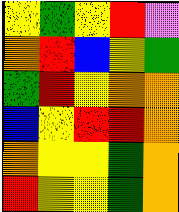[["yellow", "green", "yellow", "red", "violet"], ["orange", "red", "blue", "yellow", "green"], ["green", "red", "yellow", "orange", "orange"], ["blue", "yellow", "red", "red", "orange"], ["orange", "yellow", "yellow", "green", "orange"], ["red", "yellow", "yellow", "green", "orange"]]